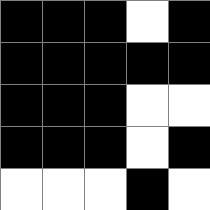[["black", "black", "black", "white", "black"], ["black", "black", "black", "black", "black"], ["black", "black", "black", "white", "white"], ["black", "black", "black", "white", "black"], ["white", "white", "white", "black", "white"]]